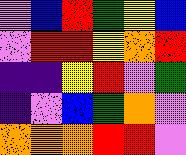[["violet", "blue", "red", "green", "yellow", "blue"], ["violet", "red", "red", "yellow", "orange", "red"], ["indigo", "indigo", "yellow", "red", "violet", "green"], ["indigo", "violet", "blue", "green", "orange", "violet"], ["orange", "orange", "orange", "red", "red", "violet"]]